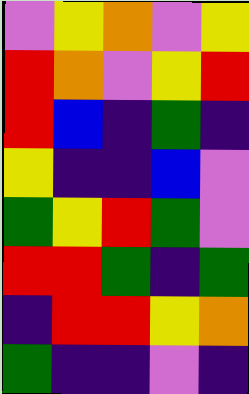[["violet", "yellow", "orange", "violet", "yellow"], ["red", "orange", "violet", "yellow", "red"], ["red", "blue", "indigo", "green", "indigo"], ["yellow", "indigo", "indigo", "blue", "violet"], ["green", "yellow", "red", "green", "violet"], ["red", "red", "green", "indigo", "green"], ["indigo", "red", "red", "yellow", "orange"], ["green", "indigo", "indigo", "violet", "indigo"]]